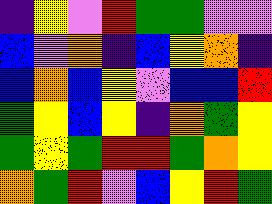[["indigo", "yellow", "violet", "red", "green", "green", "violet", "violet"], ["blue", "violet", "orange", "indigo", "blue", "yellow", "orange", "indigo"], ["blue", "orange", "blue", "yellow", "violet", "blue", "blue", "red"], ["green", "yellow", "blue", "yellow", "indigo", "orange", "green", "yellow"], ["green", "yellow", "green", "red", "red", "green", "orange", "yellow"], ["orange", "green", "red", "violet", "blue", "yellow", "red", "green"]]